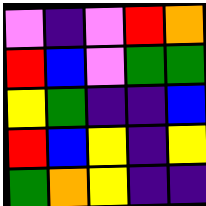[["violet", "indigo", "violet", "red", "orange"], ["red", "blue", "violet", "green", "green"], ["yellow", "green", "indigo", "indigo", "blue"], ["red", "blue", "yellow", "indigo", "yellow"], ["green", "orange", "yellow", "indigo", "indigo"]]